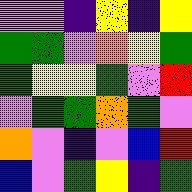[["violet", "violet", "indigo", "yellow", "indigo", "yellow"], ["green", "green", "violet", "orange", "yellow", "green"], ["green", "yellow", "yellow", "green", "violet", "red"], ["violet", "green", "green", "orange", "green", "violet"], ["orange", "violet", "indigo", "violet", "blue", "red"], ["blue", "violet", "green", "yellow", "indigo", "green"]]